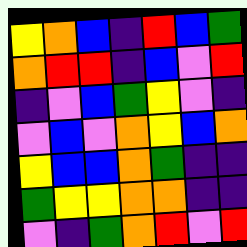[["yellow", "orange", "blue", "indigo", "red", "blue", "green"], ["orange", "red", "red", "indigo", "blue", "violet", "red"], ["indigo", "violet", "blue", "green", "yellow", "violet", "indigo"], ["violet", "blue", "violet", "orange", "yellow", "blue", "orange"], ["yellow", "blue", "blue", "orange", "green", "indigo", "indigo"], ["green", "yellow", "yellow", "orange", "orange", "indigo", "indigo"], ["violet", "indigo", "green", "orange", "red", "violet", "red"]]